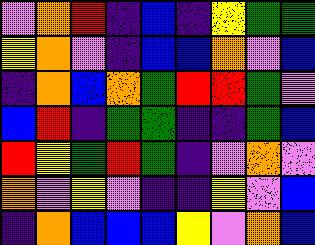[["violet", "orange", "red", "indigo", "blue", "indigo", "yellow", "green", "green"], ["yellow", "orange", "violet", "indigo", "blue", "blue", "orange", "violet", "blue"], ["indigo", "orange", "blue", "orange", "green", "red", "red", "green", "violet"], ["blue", "red", "indigo", "green", "green", "indigo", "indigo", "green", "blue"], ["red", "yellow", "green", "red", "green", "indigo", "violet", "orange", "violet"], ["orange", "violet", "yellow", "violet", "indigo", "indigo", "yellow", "violet", "blue"], ["indigo", "orange", "blue", "blue", "blue", "yellow", "violet", "orange", "blue"]]